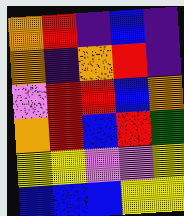[["orange", "red", "indigo", "blue", "indigo"], ["orange", "indigo", "orange", "red", "indigo"], ["violet", "red", "red", "blue", "orange"], ["orange", "red", "blue", "red", "green"], ["yellow", "yellow", "violet", "violet", "yellow"], ["blue", "blue", "blue", "yellow", "yellow"]]